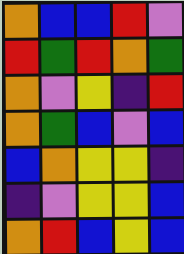[["orange", "blue", "blue", "red", "violet"], ["red", "green", "red", "orange", "green"], ["orange", "violet", "yellow", "indigo", "red"], ["orange", "green", "blue", "violet", "blue"], ["blue", "orange", "yellow", "yellow", "indigo"], ["indigo", "violet", "yellow", "yellow", "blue"], ["orange", "red", "blue", "yellow", "blue"]]